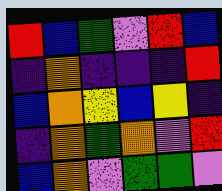[["red", "blue", "green", "violet", "red", "blue"], ["indigo", "orange", "indigo", "indigo", "indigo", "red"], ["blue", "orange", "yellow", "blue", "yellow", "indigo"], ["indigo", "orange", "green", "orange", "violet", "red"], ["blue", "orange", "violet", "green", "green", "violet"]]